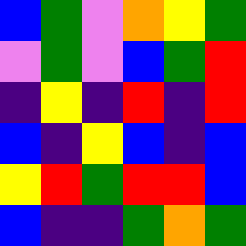[["blue", "green", "violet", "orange", "yellow", "green"], ["violet", "green", "violet", "blue", "green", "red"], ["indigo", "yellow", "indigo", "red", "indigo", "red"], ["blue", "indigo", "yellow", "blue", "indigo", "blue"], ["yellow", "red", "green", "red", "red", "blue"], ["blue", "indigo", "indigo", "green", "orange", "green"]]